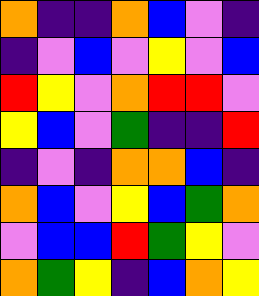[["orange", "indigo", "indigo", "orange", "blue", "violet", "indigo"], ["indigo", "violet", "blue", "violet", "yellow", "violet", "blue"], ["red", "yellow", "violet", "orange", "red", "red", "violet"], ["yellow", "blue", "violet", "green", "indigo", "indigo", "red"], ["indigo", "violet", "indigo", "orange", "orange", "blue", "indigo"], ["orange", "blue", "violet", "yellow", "blue", "green", "orange"], ["violet", "blue", "blue", "red", "green", "yellow", "violet"], ["orange", "green", "yellow", "indigo", "blue", "orange", "yellow"]]